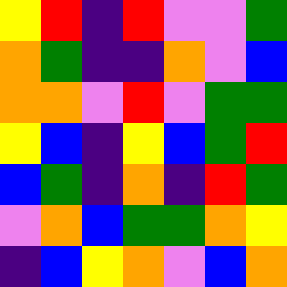[["yellow", "red", "indigo", "red", "violet", "violet", "green"], ["orange", "green", "indigo", "indigo", "orange", "violet", "blue"], ["orange", "orange", "violet", "red", "violet", "green", "green"], ["yellow", "blue", "indigo", "yellow", "blue", "green", "red"], ["blue", "green", "indigo", "orange", "indigo", "red", "green"], ["violet", "orange", "blue", "green", "green", "orange", "yellow"], ["indigo", "blue", "yellow", "orange", "violet", "blue", "orange"]]